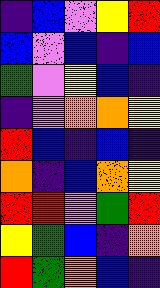[["indigo", "blue", "violet", "yellow", "red"], ["blue", "violet", "blue", "indigo", "blue"], ["green", "violet", "yellow", "blue", "indigo"], ["indigo", "violet", "orange", "orange", "yellow"], ["red", "blue", "indigo", "blue", "indigo"], ["orange", "indigo", "blue", "orange", "yellow"], ["red", "red", "violet", "green", "red"], ["yellow", "green", "blue", "indigo", "orange"], ["red", "green", "orange", "blue", "indigo"]]